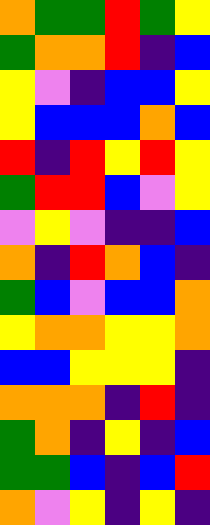[["orange", "green", "green", "red", "green", "yellow"], ["green", "orange", "orange", "red", "indigo", "blue"], ["yellow", "violet", "indigo", "blue", "blue", "yellow"], ["yellow", "blue", "blue", "blue", "orange", "blue"], ["red", "indigo", "red", "yellow", "red", "yellow"], ["green", "red", "red", "blue", "violet", "yellow"], ["violet", "yellow", "violet", "indigo", "indigo", "blue"], ["orange", "indigo", "red", "orange", "blue", "indigo"], ["green", "blue", "violet", "blue", "blue", "orange"], ["yellow", "orange", "orange", "yellow", "yellow", "orange"], ["blue", "blue", "yellow", "yellow", "yellow", "indigo"], ["orange", "orange", "orange", "indigo", "red", "indigo"], ["green", "orange", "indigo", "yellow", "indigo", "blue"], ["green", "green", "blue", "indigo", "blue", "red"], ["orange", "violet", "yellow", "indigo", "yellow", "indigo"]]